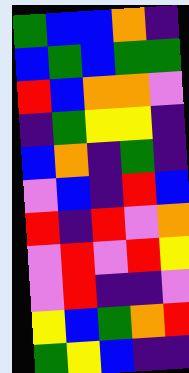[["green", "blue", "blue", "orange", "indigo"], ["blue", "green", "blue", "green", "green"], ["red", "blue", "orange", "orange", "violet"], ["indigo", "green", "yellow", "yellow", "indigo"], ["blue", "orange", "indigo", "green", "indigo"], ["violet", "blue", "indigo", "red", "blue"], ["red", "indigo", "red", "violet", "orange"], ["violet", "red", "violet", "red", "yellow"], ["violet", "red", "indigo", "indigo", "violet"], ["yellow", "blue", "green", "orange", "red"], ["green", "yellow", "blue", "indigo", "indigo"]]